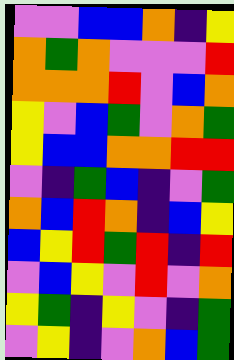[["violet", "violet", "blue", "blue", "orange", "indigo", "yellow"], ["orange", "green", "orange", "violet", "violet", "violet", "red"], ["orange", "orange", "orange", "red", "violet", "blue", "orange"], ["yellow", "violet", "blue", "green", "violet", "orange", "green"], ["yellow", "blue", "blue", "orange", "orange", "red", "red"], ["violet", "indigo", "green", "blue", "indigo", "violet", "green"], ["orange", "blue", "red", "orange", "indigo", "blue", "yellow"], ["blue", "yellow", "red", "green", "red", "indigo", "red"], ["violet", "blue", "yellow", "violet", "red", "violet", "orange"], ["yellow", "green", "indigo", "yellow", "violet", "indigo", "green"], ["violet", "yellow", "indigo", "violet", "orange", "blue", "green"]]